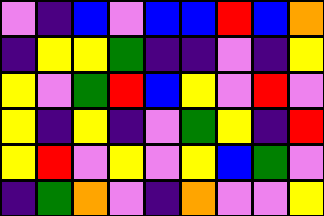[["violet", "indigo", "blue", "violet", "blue", "blue", "red", "blue", "orange"], ["indigo", "yellow", "yellow", "green", "indigo", "indigo", "violet", "indigo", "yellow"], ["yellow", "violet", "green", "red", "blue", "yellow", "violet", "red", "violet"], ["yellow", "indigo", "yellow", "indigo", "violet", "green", "yellow", "indigo", "red"], ["yellow", "red", "violet", "yellow", "violet", "yellow", "blue", "green", "violet"], ["indigo", "green", "orange", "violet", "indigo", "orange", "violet", "violet", "yellow"]]